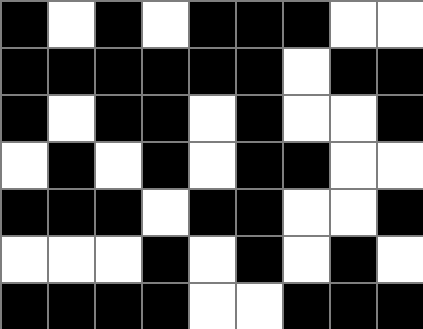[["black", "white", "black", "white", "black", "black", "black", "white", "white"], ["black", "black", "black", "black", "black", "black", "white", "black", "black"], ["black", "white", "black", "black", "white", "black", "white", "white", "black"], ["white", "black", "white", "black", "white", "black", "black", "white", "white"], ["black", "black", "black", "white", "black", "black", "white", "white", "black"], ["white", "white", "white", "black", "white", "black", "white", "black", "white"], ["black", "black", "black", "black", "white", "white", "black", "black", "black"]]